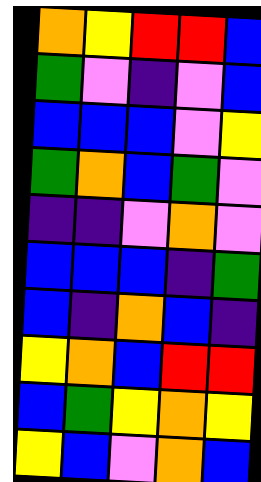[["orange", "yellow", "red", "red", "blue"], ["green", "violet", "indigo", "violet", "blue"], ["blue", "blue", "blue", "violet", "yellow"], ["green", "orange", "blue", "green", "violet"], ["indigo", "indigo", "violet", "orange", "violet"], ["blue", "blue", "blue", "indigo", "green"], ["blue", "indigo", "orange", "blue", "indigo"], ["yellow", "orange", "blue", "red", "red"], ["blue", "green", "yellow", "orange", "yellow"], ["yellow", "blue", "violet", "orange", "blue"]]